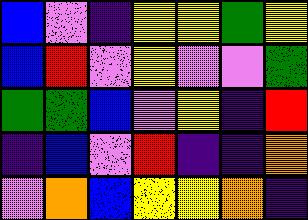[["blue", "violet", "indigo", "yellow", "yellow", "green", "yellow"], ["blue", "red", "violet", "yellow", "violet", "violet", "green"], ["green", "green", "blue", "violet", "yellow", "indigo", "red"], ["indigo", "blue", "violet", "red", "indigo", "indigo", "orange"], ["violet", "orange", "blue", "yellow", "yellow", "orange", "indigo"]]